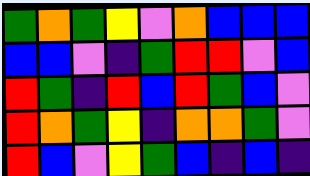[["green", "orange", "green", "yellow", "violet", "orange", "blue", "blue", "blue"], ["blue", "blue", "violet", "indigo", "green", "red", "red", "violet", "blue"], ["red", "green", "indigo", "red", "blue", "red", "green", "blue", "violet"], ["red", "orange", "green", "yellow", "indigo", "orange", "orange", "green", "violet"], ["red", "blue", "violet", "yellow", "green", "blue", "indigo", "blue", "indigo"]]